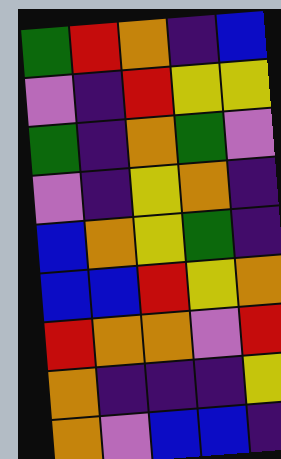[["green", "red", "orange", "indigo", "blue"], ["violet", "indigo", "red", "yellow", "yellow"], ["green", "indigo", "orange", "green", "violet"], ["violet", "indigo", "yellow", "orange", "indigo"], ["blue", "orange", "yellow", "green", "indigo"], ["blue", "blue", "red", "yellow", "orange"], ["red", "orange", "orange", "violet", "red"], ["orange", "indigo", "indigo", "indigo", "yellow"], ["orange", "violet", "blue", "blue", "indigo"]]